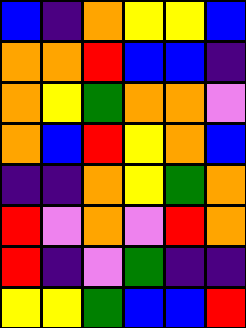[["blue", "indigo", "orange", "yellow", "yellow", "blue"], ["orange", "orange", "red", "blue", "blue", "indigo"], ["orange", "yellow", "green", "orange", "orange", "violet"], ["orange", "blue", "red", "yellow", "orange", "blue"], ["indigo", "indigo", "orange", "yellow", "green", "orange"], ["red", "violet", "orange", "violet", "red", "orange"], ["red", "indigo", "violet", "green", "indigo", "indigo"], ["yellow", "yellow", "green", "blue", "blue", "red"]]